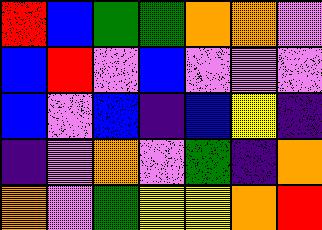[["red", "blue", "green", "green", "orange", "orange", "violet"], ["blue", "red", "violet", "blue", "violet", "violet", "violet"], ["blue", "violet", "blue", "indigo", "blue", "yellow", "indigo"], ["indigo", "violet", "orange", "violet", "green", "indigo", "orange"], ["orange", "violet", "green", "yellow", "yellow", "orange", "red"]]